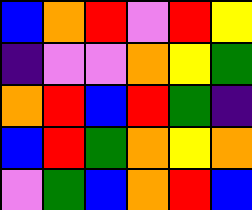[["blue", "orange", "red", "violet", "red", "yellow"], ["indigo", "violet", "violet", "orange", "yellow", "green"], ["orange", "red", "blue", "red", "green", "indigo"], ["blue", "red", "green", "orange", "yellow", "orange"], ["violet", "green", "blue", "orange", "red", "blue"]]